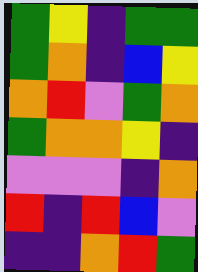[["green", "yellow", "indigo", "green", "green"], ["green", "orange", "indigo", "blue", "yellow"], ["orange", "red", "violet", "green", "orange"], ["green", "orange", "orange", "yellow", "indigo"], ["violet", "violet", "violet", "indigo", "orange"], ["red", "indigo", "red", "blue", "violet"], ["indigo", "indigo", "orange", "red", "green"]]